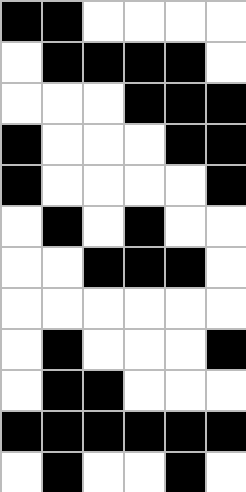[["black", "black", "white", "white", "white", "white"], ["white", "black", "black", "black", "black", "white"], ["white", "white", "white", "black", "black", "black"], ["black", "white", "white", "white", "black", "black"], ["black", "white", "white", "white", "white", "black"], ["white", "black", "white", "black", "white", "white"], ["white", "white", "black", "black", "black", "white"], ["white", "white", "white", "white", "white", "white"], ["white", "black", "white", "white", "white", "black"], ["white", "black", "black", "white", "white", "white"], ["black", "black", "black", "black", "black", "black"], ["white", "black", "white", "white", "black", "white"]]